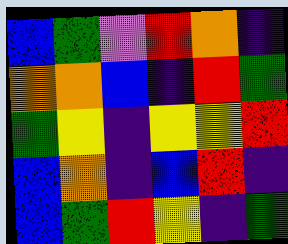[["blue", "green", "violet", "red", "orange", "indigo"], ["orange", "orange", "blue", "indigo", "red", "green"], ["green", "yellow", "indigo", "yellow", "yellow", "red"], ["blue", "orange", "indigo", "blue", "red", "indigo"], ["blue", "green", "red", "yellow", "indigo", "green"]]